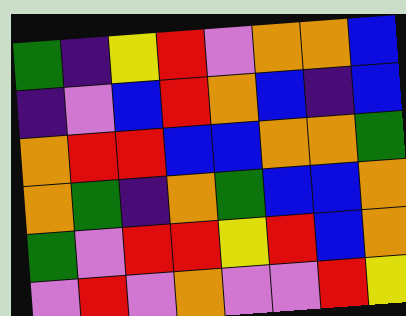[["green", "indigo", "yellow", "red", "violet", "orange", "orange", "blue"], ["indigo", "violet", "blue", "red", "orange", "blue", "indigo", "blue"], ["orange", "red", "red", "blue", "blue", "orange", "orange", "green"], ["orange", "green", "indigo", "orange", "green", "blue", "blue", "orange"], ["green", "violet", "red", "red", "yellow", "red", "blue", "orange"], ["violet", "red", "violet", "orange", "violet", "violet", "red", "yellow"]]